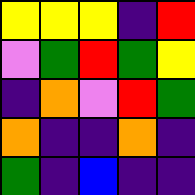[["yellow", "yellow", "yellow", "indigo", "red"], ["violet", "green", "red", "green", "yellow"], ["indigo", "orange", "violet", "red", "green"], ["orange", "indigo", "indigo", "orange", "indigo"], ["green", "indigo", "blue", "indigo", "indigo"]]